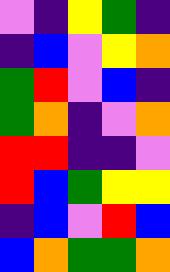[["violet", "indigo", "yellow", "green", "indigo"], ["indigo", "blue", "violet", "yellow", "orange"], ["green", "red", "violet", "blue", "indigo"], ["green", "orange", "indigo", "violet", "orange"], ["red", "red", "indigo", "indigo", "violet"], ["red", "blue", "green", "yellow", "yellow"], ["indigo", "blue", "violet", "red", "blue"], ["blue", "orange", "green", "green", "orange"]]